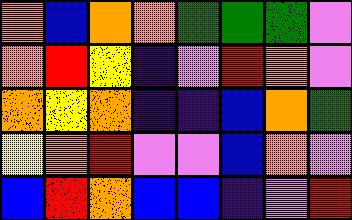[["orange", "blue", "orange", "orange", "green", "green", "green", "violet"], ["orange", "red", "yellow", "indigo", "violet", "red", "orange", "violet"], ["orange", "yellow", "orange", "indigo", "indigo", "blue", "orange", "green"], ["yellow", "orange", "red", "violet", "violet", "blue", "orange", "violet"], ["blue", "red", "orange", "blue", "blue", "indigo", "violet", "red"]]